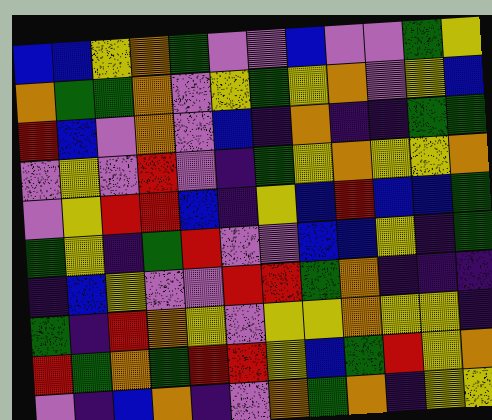[["blue", "blue", "yellow", "orange", "green", "violet", "violet", "blue", "violet", "violet", "green", "yellow"], ["orange", "green", "green", "orange", "violet", "yellow", "green", "yellow", "orange", "violet", "yellow", "blue"], ["red", "blue", "violet", "orange", "violet", "blue", "indigo", "orange", "indigo", "indigo", "green", "green"], ["violet", "yellow", "violet", "red", "violet", "indigo", "green", "yellow", "orange", "yellow", "yellow", "orange"], ["violet", "yellow", "red", "red", "blue", "indigo", "yellow", "blue", "red", "blue", "blue", "green"], ["green", "yellow", "indigo", "green", "red", "violet", "violet", "blue", "blue", "yellow", "indigo", "green"], ["indigo", "blue", "yellow", "violet", "violet", "red", "red", "green", "orange", "indigo", "indigo", "indigo"], ["green", "indigo", "red", "orange", "yellow", "violet", "yellow", "yellow", "orange", "yellow", "yellow", "indigo"], ["red", "green", "orange", "green", "red", "red", "yellow", "blue", "green", "red", "yellow", "orange"], ["violet", "indigo", "blue", "orange", "indigo", "violet", "orange", "green", "orange", "indigo", "yellow", "yellow"]]